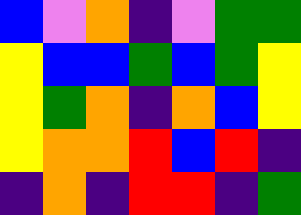[["blue", "violet", "orange", "indigo", "violet", "green", "green"], ["yellow", "blue", "blue", "green", "blue", "green", "yellow"], ["yellow", "green", "orange", "indigo", "orange", "blue", "yellow"], ["yellow", "orange", "orange", "red", "blue", "red", "indigo"], ["indigo", "orange", "indigo", "red", "red", "indigo", "green"]]